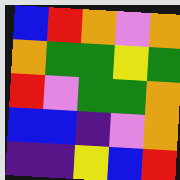[["blue", "red", "orange", "violet", "orange"], ["orange", "green", "green", "yellow", "green"], ["red", "violet", "green", "green", "orange"], ["blue", "blue", "indigo", "violet", "orange"], ["indigo", "indigo", "yellow", "blue", "red"]]